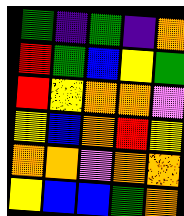[["green", "indigo", "green", "indigo", "orange"], ["red", "green", "blue", "yellow", "green"], ["red", "yellow", "orange", "orange", "violet"], ["yellow", "blue", "orange", "red", "yellow"], ["orange", "orange", "violet", "orange", "orange"], ["yellow", "blue", "blue", "green", "orange"]]